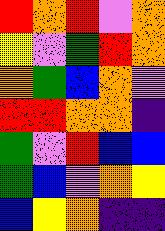[["red", "orange", "red", "violet", "orange"], ["yellow", "violet", "green", "red", "orange"], ["orange", "green", "blue", "orange", "violet"], ["red", "red", "orange", "orange", "indigo"], ["green", "violet", "red", "blue", "blue"], ["green", "blue", "violet", "orange", "yellow"], ["blue", "yellow", "orange", "indigo", "indigo"]]